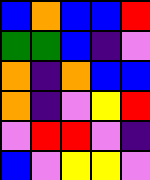[["blue", "orange", "blue", "blue", "red"], ["green", "green", "blue", "indigo", "violet"], ["orange", "indigo", "orange", "blue", "blue"], ["orange", "indigo", "violet", "yellow", "red"], ["violet", "red", "red", "violet", "indigo"], ["blue", "violet", "yellow", "yellow", "violet"]]